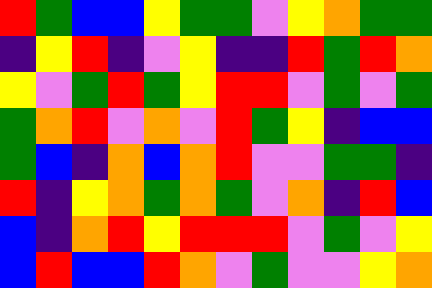[["red", "green", "blue", "blue", "yellow", "green", "green", "violet", "yellow", "orange", "green", "green"], ["indigo", "yellow", "red", "indigo", "violet", "yellow", "indigo", "indigo", "red", "green", "red", "orange"], ["yellow", "violet", "green", "red", "green", "yellow", "red", "red", "violet", "green", "violet", "green"], ["green", "orange", "red", "violet", "orange", "violet", "red", "green", "yellow", "indigo", "blue", "blue"], ["green", "blue", "indigo", "orange", "blue", "orange", "red", "violet", "violet", "green", "green", "indigo"], ["red", "indigo", "yellow", "orange", "green", "orange", "green", "violet", "orange", "indigo", "red", "blue"], ["blue", "indigo", "orange", "red", "yellow", "red", "red", "red", "violet", "green", "violet", "yellow"], ["blue", "red", "blue", "blue", "red", "orange", "violet", "green", "violet", "violet", "yellow", "orange"]]